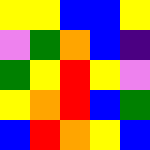[["yellow", "yellow", "blue", "blue", "yellow"], ["violet", "green", "orange", "blue", "indigo"], ["green", "yellow", "red", "yellow", "violet"], ["yellow", "orange", "red", "blue", "green"], ["blue", "red", "orange", "yellow", "blue"]]